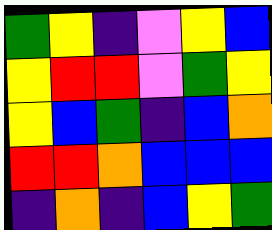[["green", "yellow", "indigo", "violet", "yellow", "blue"], ["yellow", "red", "red", "violet", "green", "yellow"], ["yellow", "blue", "green", "indigo", "blue", "orange"], ["red", "red", "orange", "blue", "blue", "blue"], ["indigo", "orange", "indigo", "blue", "yellow", "green"]]